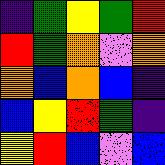[["indigo", "green", "yellow", "green", "red"], ["red", "green", "orange", "violet", "orange"], ["orange", "blue", "orange", "blue", "indigo"], ["blue", "yellow", "red", "green", "indigo"], ["yellow", "red", "blue", "violet", "blue"]]